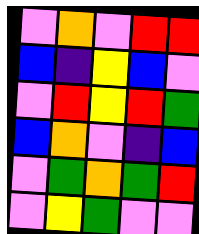[["violet", "orange", "violet", "red", "red"], ["blue", "indigo", "yellow", "blue", "violet"], ["violet", "red", "yellow", "red", "green"], ["blue", "orange", "violet", "indigo", "blue"], ["violet", "green", "orange", "green", "red"], ["violet", "yellow", "green", "violet", "violet"]]